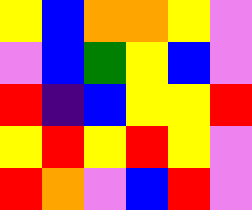[["yellow", "blue", "orange", "orange", "yellow", "violet"], ["violet", "blue", "green", "yellow", "blue", "violet"], ["red", "indigo", "blue", "yellow", "yellow", "red"], ["yellow", "red", "yellow", "red", "yellow", "violet"], ["red", "orange", "violet", "blue", "red", "violet"]]